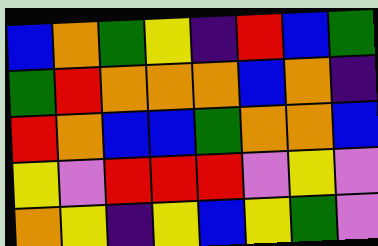[["blue", "orange", "green", "yellow", "indigo", "red", "blue", "green"], ["green", "red", "orange", "orange", "orange", "blue", "orange", "indigo"], ["red", "orange", "blue", "blue", "green", "orange", "orange", "blue"], ["yellow", "violet", "red", "red", "red", "violet", "yellow", "violet"], ["orange", "yellow", "indigo", "yellow", "blue", "yellow", "green", "violet"]]